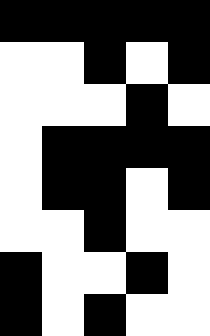[["black", "black", "black", "black", "black"], ["white", "white", "black", "white", "black"], ["white", "white", "white", "black", "white"], ["white", "black", "black", "black", "black"], ["white", "black", "black", "white", "black"], ["white", "white", "black", "white", "white"], ["black", "white", "white", "black", "white"], ["black", "white", "black", "white", "white"]]